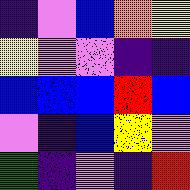[["indigo", "violet", "blue", "orange", "yellow"], ["yellow", "violet", "violet", "indigo", "indigo"], ["blue", "blue", "blue", "red", "blue"], ["violet", "indigo", "blue", "yellow", "violet"], ["green", "indigo", "violet", "indigo", "red"]]